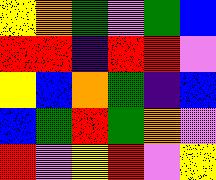[["yellow", "orange", "green", "violet", "green", "blue"], ["red", "red", "indigo", "red", "red", "violet"], ["yellow", "blue", "orange", "green", "indigo", "blue"], ["blue", "green", "red", "green", "orange", "violet"], ["red", "violet", "yellow", "red", "violet", "yellow"]]